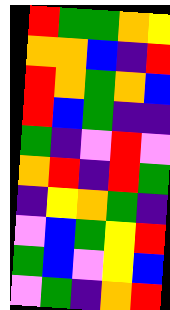[["red", "green", "green", "orange", "yellow"], ["orange", "orange", "blue", "indigo", "red"], ["red", "orange", "green", "orange", "blue"], ["red", "blue", "green", "indigo", "indigo"], ["green", "indigo", "violet", "red", "violet"], ["orange", "red", "indigo", "red", "green"], ["indigo", "yellow", "orange", "green", "indigo"], ["violet", "blue", "green", "yellow", "red"], ["green", "blue", "violet", "yellow", "blue"], ["violet", "green", "indigo", "orange", "red"]]